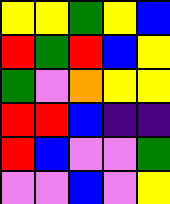[["yellow", "yellow", "green", "yellow", "blue"], ["red", "green", "red", "blue", "yellow"], ["green", "violet", "orange", "yellow", "yellow"], ["red", "red", "blue", "indigo", "indigo"], ["red", "blue", "violet", "violet", "green"], ["violet", "violet", "blue", "violet", "yellow"]]